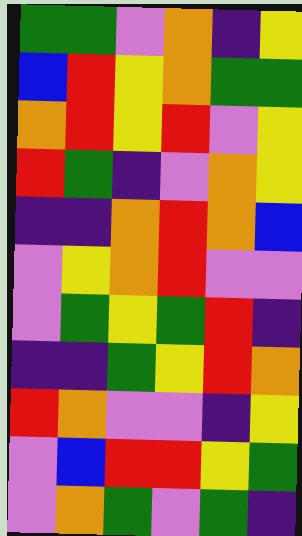[["green", "green", "violet", "orange", "indigo", "yellow"], ["blue", "red", "yellow", "orange", "green", "green"], ["orange", "red", "yellow", "red", "violet", "yellow"], ["red", "green", "indigo", "violet", "orange", "yellow"], ["indigo", "indigo", "orange", "red", "orange", "blue"], ["violet", "yellow", "orange", "red", "violet", "violet"], ["violet", "green", "yellow", "green", "red", "indigo"], ["indigo", "indigo", "green", "yellow", "red", "orange"], ["red", "orange", "violet", "violet", "indigo", "yellow"], ["violet", "blue", "red", "red", "yellow", "green"], ["violet", "orange", "green", "violet", "green", "indigo"]]